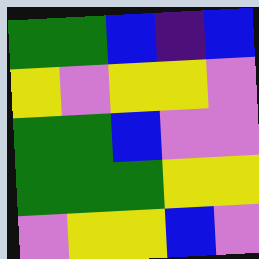[["green", "green", "blue", "indigo", "blue"], ["yellow", "violet", "yellow", "yellow", "violet"], ["green", "green", "blue", "violet", "violet"], ["green", "green", "green", "yellow", "yellow"], ["violet", "yellow", "yellow", "blue", "violet"]]